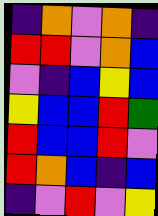[["indigo", "orange", "violet", "orange", "indigo"], ["red", "red", "violet", "orange", "blue"], ["violet", "indigo", "blue", "yellow", "blue"], ["yellow", "blue", "blue", "red", "green"], ["red", "blue", "blue", "red", "violet"], ["red", "orange", "blue", "indigo", "blue"], ["indigo", "violet", "red", "violet", "yellow"]]